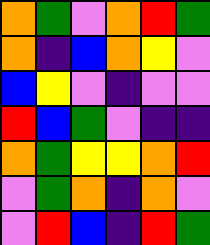[["orange", "green", "violet", "orange", "red", "green"], ["orange", "indigo", "blue", "orange", "yellow", "violet"], ["blue", "yellow", "violet", "indigo", "violet", "violet"], ["red", "blue", "green", "violet", "indigo", "indigo"], ["orange", "green", "yellow", "yellow", "orange", "red"], ["violet", "green", "orange", "indigo", "orange", "violet"], ["violet", "red", "blue", "indigo", "red", "green"]]